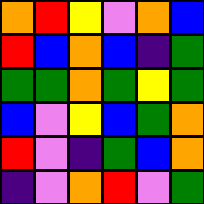[["orange", "red", "yellow", "violet", "orange", "blue"], ["red", "blue", "orange", "blue", "indigo", "green"], ["green", "green", "orange", "green", "yellow", "green"], ["blue", "violet", "yellow", "blue", "green", "orange"], ["red", "violet", "indigo", "green", "blue", "orange"], ["indigo", "violet", "orange", "red", "violet", "green"]]